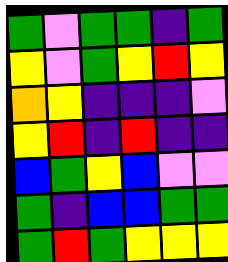[["green", "violet", "green", "green", "indigo", "green"], ["yellow", "violet", "green", "yellow", "red", "yellow"], ["orange", "yellow", "indigo", "indigo", "indigo", "violet"], ["yellow", "red", "indigo", "red", "indigo", "indigo"], ["blue", "green", "yellow", "blue", "violet", "violet"], ["green", "indigo", "blue", "blue", "green", "green"], ["green", "red", "green", "yellow", "yellow", "yellow"]]